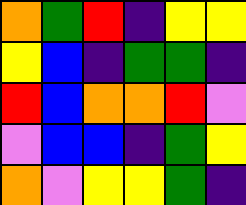[["orange", "green", "red", "indigo", "yellow", "yellow"], ["yellow", "blue", "indigo", "green", "green", "indigo"], ["red", "blue", "orange", "orange", "red", "violet"], ["violet", "blue", "blue", "indigo", "green", "yellow"], ["orange", "violet", "yellow", "yellow", "green", "indigo"]]